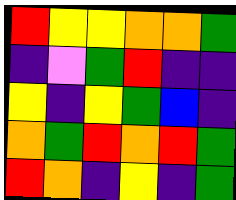[["red", "yellow", "yellow", "orange", "orange", "green"], ["indigo", "violet", "green", "red", "indigo", "indigo"], ["yellow", "indigo", "yellow", "green", "blue", "indigo"], ["orange", "green", "red", "orange", "red", "green"], ["red", "orange", "indigo", "yellow", "indigo", "green"]]